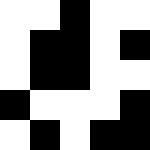[["white", "white", "black", "white", "white"], ["white", "black", "black", "white", "black"], ["white", "black", "black", "white", "white"], ["black", "white", "white", "white", "black"], ["white", "black", "white", "black", "black"]]